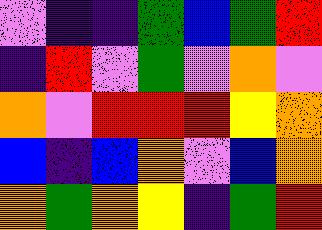[["violet", "indigo", "indigo", "green", "blue", "green", "red"], ["indigo", "red", "violet", "green", "violet", "orange", "violet"], ["orange", "violet", "red", "red", "red", "yellow", "orange"], ["blue", "indigo", "blue", "orange", "violet", "blue", "orange"], ["orange", "green", "orange", "yellow", "indigo", "green", "red"]]